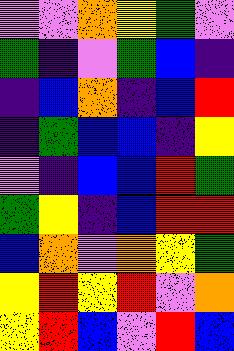[["violet", "violet", "orange", "yellow", "green", "violet"], ["green", "indigo", "violet", "green", "blue", "indigo"], ["indigo", "blue", "orange", "indigo", "blue", "red"], ["indigo", "green", "blue", "blue", "indigo", "yellow"], ["violet", "indigo", "blue", "blue", "red", "green"], ["green", "yellow", "indigo", "blue", "red", "red"], ["blue", "orange", "violet", "orange", "yellow", "green"], ["yellow", "red", "yellow", "red", "violet", "orange"], ["yellow", "red", "blue", "violet", "red", "blue"]]